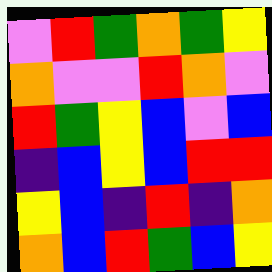[["violet", "red", "green", "orange", "green", "yellow"], ["orange", "violet", "violet", "red", "orange", "violet"], ["red", "green", "yellow", "blue", "violet", "blue"], ["indigo", "blue", "yellow", "blue", "red", "red"], ["yellow", "blue", "indigo", "red", "indigo", "orange"], ["orange", "blue", "red", "green", "blue", "yellow"]]